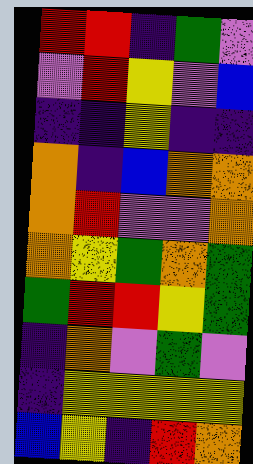[["red", "red", "indigo", "green", "violet"], ["violet", "red", "yellow", "violet", "blue"], ["indigo", "indigo", "yellow", "indigo", "indigo"], ["orange", "indigo", "blue", "orange", "orange"], ["orange", "red", "violet", "violet", "orange"], ["orange", "yellow", "green", "orange", "green"], ["green", "red", "red", "yellow", "green"], ["indigo", "orange", "violet", "green", "violet"], ["indigo", "yellow", "yellow", "yellow", "yellow"], ["blue", "yellow", "indigo", "red", "orange"]]